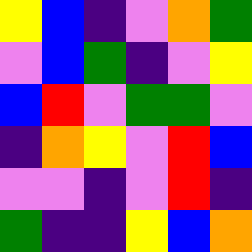[["yellow", "blue", "indigo", "violet", "orange", "green"], ["violet", "blue", "green", "indigo", "violet", "yellow"], ["blue", "red", "violet", "green", "green", "violet"], ["indigo", "orange", "yellow", "violet", "red", "blue"], ["violet", "violet", "indigo", "violet", "red", "indigo"], ["green", "indigo", "indigo", "yellow", "blue", "orange"]]